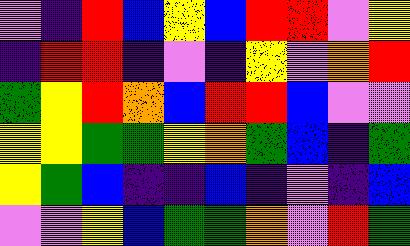[["violet", "indigo", "red", "blue", "yellow", "blue", "red", "red", "violet", "yellow"], ["indigo", "red", "red", "indigo", "violet", "indigo", "yellow", "violet", "orange", "red"], ["green", "yellow", "red", "orange", "blue", "red", "red", "blue", "violet", "violet"], ["yellow", "yellow", "green", "green", "yellow", "orange", "green", "blue", "indigo", "green"], ["yellow", "green", "blue", "indigo", "indigo", "blue", "indigo", "violet", "indigo", "blue"], ["violet", "violet", "yellow", "blue", "green", "green", "orange", "violet", "red", "green"]]